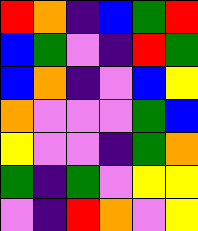[["red", "orange", "indigo", "blue", "green", "red"], ["blue", "green", "violet", "indigo", "red", "green"], ["blue", "orange", "indigo", "violet", "blue", "yellow"], ["orange", "violet", "violet", "violet", "green", "blue"], ["yellow", "violet", "violet", "indigo", "green", "orange"], ["green", "indigo", "green", "violet", "yellow", "yellow"], ["violet", "indigo", "red", "orange", "violet", "yellow"]]